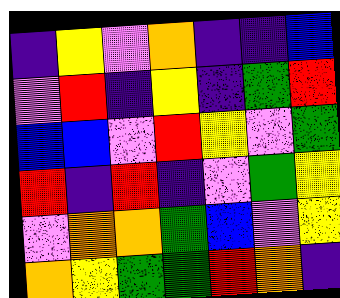[["indigo", "yellow", "violet", "orange", "indigo", "indigo", "blue"], ["violet", "red", "indigo", "yellow", "indigo", "green", "red"], ["blue", "blue", "violet", "red", "yellow", "violet", "green"], ["red", "indigo", "red", "indigo", "violet", "green", "yellow"], ["violet", "orange", "orange", "green", "blue", "violet", "yellow"], ["orange", "yellow", "green", "green", "red", "orange", "indigo"]]